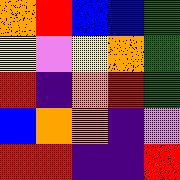[["orange", "red", "blue", "blue", "green"], ["yellow", "violet", "yellow", "orange", "green"], ["red", "indigo", "orange", "red", "green"], ["blue", "orange", "orange", "indigo", "violet"], ["red", "red", "indigo", "indigo", "red"]]